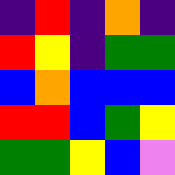[["indigo", "red", "indigo", "orange", "indigo"], ["red", "yellow", "indigo", "green", "green"], ["blue", "orange", "blue", "blue", "blue"], ["red", "red", "blue", "green", "yellow"], ["green", "green", "yellow", "blue", "violet"]]